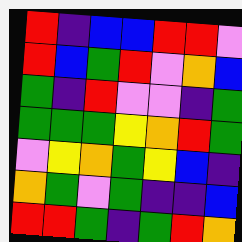[["red", "indigo", "blue", "blue", "red", "red", "violet"], ["red", "blue", "green", "red", "violet", "orange", "blue"], ["green", "indigo", "red", "violet", "violet", "indigo", "green"], ["green", "green", "green", "yellow", "orange", "red", "green"], ["violet", "yellow", "orange", "green", "yellow", "blue", "indigo"], ["orange", "green", "violet", "green", "indigo", "indigo", "blue"], ["red", "red", "green", "indigo", "green", "red", "orange"]]